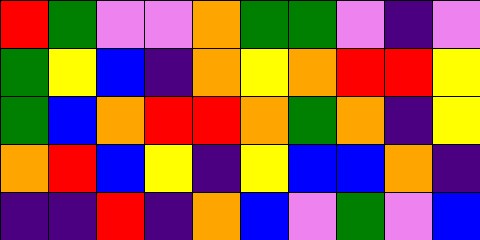[["red", "green", "violet", "violet", "orange", "green", "green", "violet", "indigo", "violet"], ["green", "yellow", "blue", "indigo", "orange", "yellow", "orange", "red", "red", "yellow"], ["green", "blue", "orange", "red", "red", "orange", "green", "orange", "indigo", "yellow"], ["orange", "red", "blue", "yellow", "indigo", "yellow", "blue", "blue", "orange", "indigo"], ["indigo", "indigo", "red", "indigo", "orange", "blue", "violet", "green", "violet", "blue"]]